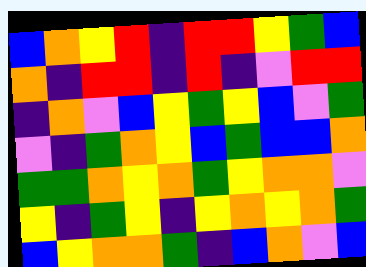[["blue", "orange", "yellow", "red", "indigo", "red", "red", "yellow", "green", "blue"], ["orange", "indigo", "red", "red", "indigo", "red", "indigo", "violet", "red", "red"], ["indigo", "orange", "violet", "blue", "yellow", "green", "yellow", "blue", "violet", "green"], ["violet", "indigo", "green", "orange", "yellow", "blue", "green", "blue", "blue", "orange"], ["green", "green", "orange", "yellow", "orange", "green", "yellow", "orange", "orange", "violet"], ["yellow", "indigo", "green", "yellow", "indigo", "yellow", "orange", "yellow", "orange", "green"], ["blue", "yellow", "orange", "orange", "green", "indigo", "blue", "orange", "violet", "blue"]]